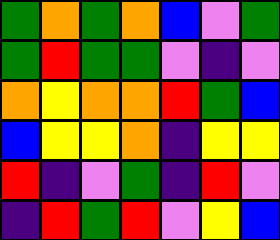[["green", "orange", "green", "orange", "blue", "violet", "green"], ["green", "red", "green", "green", "violet", "indigo", "violet"], ["orange", "yellow", "orange", "orange", "red", "green", "blue"], ["blue", "yellow", "yellow", "orange", "indigo", "yellow", "yellow"], ["red", "indigo", "violet", "green", "indigo", "red", "violet"], ["indigo", "red", "green", "red", "violet", "yellow", "blue"]]